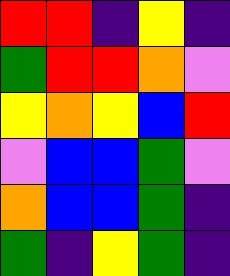[["red", "red", "indigo", "yellow", "indigo"], ["green", "red", "red", "orange", "violet"], ["yellow", "orange", "yellow", "blue", "red"], ["violet", "blue", "blue", "green", "violet"], ["orange", "blue", "blue", "green", "indigo"], ["green", "indigo", "yellow", "green", "indigo"]]